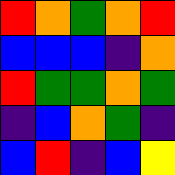[["red", "orange", "green", "orange", "red"], ["blue", "blue", "blue", "indigo", "orange"], ["red", "green", "green", "orange", "green"], ["indigo", "blue", "orange", "green", "indigo"], ["blue", "red", "indigo", "blue", "yellow"]]